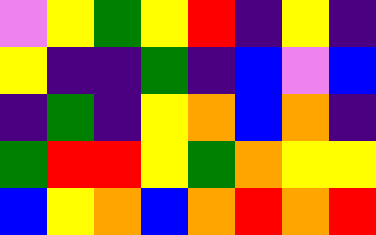[["violet", "yellow", "green", "yellow", "red", "indigo", "yellow", "indigo"], ["yellow", "indigo", "indigo", "green", "indigo", "blue", "violet", "blue"], ["indigo", "green", "indigo", "yellow", "orange", "blue", "orange", "indigo"], ["green", "red", "red", "yellow", "green", "orange", "yellow", "yellow"], ["blue", "yellow", "orange", "blue", "orange", "red", "orange", "red"]]